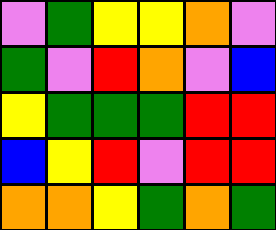[["violet", "green", "yellow", "yellow", "orange", "violet"], ["green", "violet", "red", "orange", "violet", "blue"], ["yellow", "green", "green", "green", "red", "red"], ["blue", "yellow", "red", "violet", "red", "red"], ["orange", "orange", "yellow", "green", "orange", "green"]]